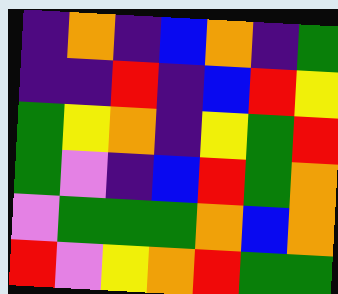[["indigo", "orange", "indigo", "blue", "orange", "indigo", "green"], ["indigo", "indigo", "red", "indigo", "blue", "red", "yellow"], ["green", "yellow", "orange", "indigo", "yellow", "green", "red"], ["green", "violet", "indigo", "blue", "red", "green", "orange"], ["violet", "green", "green", "green", "orange", "blue", "orange"], ["red", "violet", "yellow", "orange", "red", "green", "green"]]